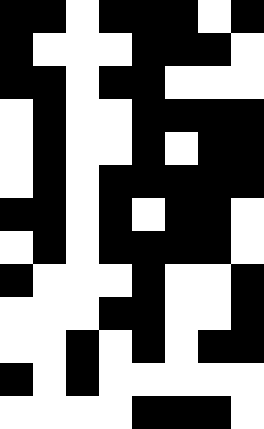[["black", "black", "white", "black", "black", "black", "white", "black"], ["black", "white", "white", "white", "black", "black", "black", "white"], ["black", "black", "white", "black", "black", "white", "white", "white"], ["white", "black", "white", "white", "black", "black", "black", "black"], ["white", "black", "white", "white", "black", "white", "black", "black"], ["white", "black", "white", "black", "black", "black", "black", "black"], ["black", "black", "white", "black", "white", "black", "black", "white"], ["white", "black", "white", "black", "black", "black", "black", "white"], ["black", "white", "white", "white", "black", "white", "white", "black"], ["white", "white", "white", "black", "black", "white", "white", "black"], ["white", "white", "black", "white", "black", "white", "black", "black"], ["black", "white", "black", "white", "white", "white", "white", "white"], ["white", "white", "white", "white", "black", "black", "black", "white"]]